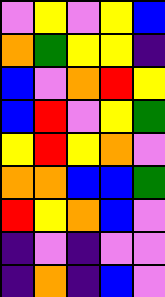[["violet", "yellow", "violet", "yellow", "blue"], ["orange", "green", "yellow", "yellow", "indigo"], ["blue", "violet", "orange", "red", "yellow"], ["blue", "red", "violet", "yellow", "green"], ["yellow", "red", "yellow", "orange", "violet"], ["orange", "orange", "blue", "blue", "green"], ["red", "yellow", "orange", "blue", "violet"], ["indigo", "violet", "indigo", "violet", "violet"], ["indigo", "orange", "indigo", "blue", "violet"]]